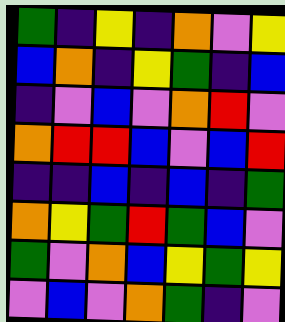[["green", "indigo", "yellow", "indigo", "orange", "violet", "yellow"], ["blue", "orange", "indigo", "yellow", "green", "indigo", "blue"], ["indigo", "violet", "blue", "violet", "orange", "red", "violet"], ["orange", "red", "red", "blue", "violet", "blue", "red"], ["indigo", "indigo", "blue", "indigo", "blue", "indigo", "green"], ["orange", "yellow", "green", "red", "green", "blue", "violet"], ["green", "violet", "orange", "blue", "yellow", "green", "yellow"], ["violet", "blue", "violet", "orange", "green", "indigo", "violet"]]